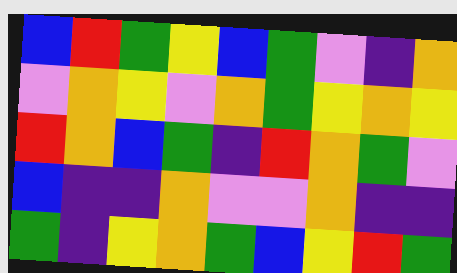[["blue", "red", "green", "yellow", "blue", "green", "violet", "indigo", "orange"], ["violet", "orange", "yellow", "violet", "orange", "green", "yellow", "orange", "yellow"], ["red", "orange", "blue", "green", "indigo", "red", "orange", "green", "violet"], ["blue", "indigo", "indigo", "orange", "violet", "violet", "orange", "indigo", "indigo"], ["green", "indigo", "yellow", "orange", "green", "blue", "yellow", "red", "green"]]